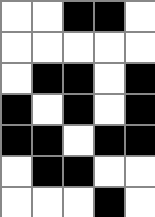[["white", "white", "black", "black", "white"], ["white", "white", "white", "white", "white"], ["white", "black", "black", "white", "black"], ["black", "white", "black", "white", "black"], ["black", "black", "white", "black", "black"], ["white", "black", "black", "white", "white"], ["white", "white", "white", "black", "white"]]